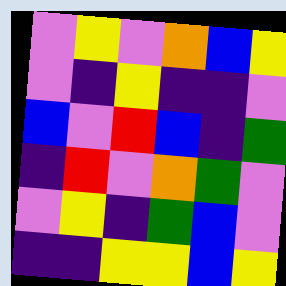[["violet", "yellow", "violet", "orange", "blue", "yellow"], ["violet", "indigo", "yellow", "indigo", "indigo", "violet"], ["blue", "violet", "red", "blue", "indigo", "green"], ["indigo", "red", "violet", "orange", "green", "violet"], ["violet", "yellow", "indigo", "green", "blue", "violet"], ["indigo", "indigo", "yellow", "yellow", "blue", "yellow"]]